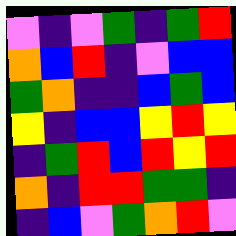[["violet", "indigo", "violet", "green", "indigo", "green", "red"], ["orange", "blue", "red", "indigo", "violet", "blue", "blue"], ["green", "orange", "indigo", "indigo", "blue", "green", "blue"], ["yellow", "indigo", "blue", "blue", "yellow", "red", "yellow"], ["indigo", "green", "red", "blue", "red", "yellow", "red"], ["orange", "indigo", "red", "red", "green", "green", "indigo"], ["indigo", "blue", "violet", "green", "orange", "red", "violet"]]